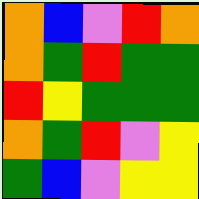[["orange", "blue", "violet", "red", "orange"], ["orange", "green", "red", "green", "green"], ["red", "yellow", "green", "green", "green"], ["orange", "green", "red", "violet", "yellow"], ["green", "blue", "violet", "yellow", "yellow"]]